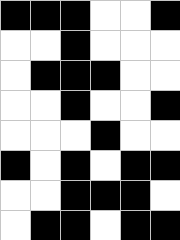[["black", "black", "black", "white", "white", "black"], ["white", "white", "black", "white", "white", "white"], ["white", "black", "black", "black", "white", "white"], ["white", "white", "black", "white", "white", "black"], ["white", "white", "white", "black", "white", "white"], ["black", "white", "black", "white", "black", "black"], ["white", "white", "black", "black", "black", "white"], ["white", "black", "black", "white", "black", "black"]]